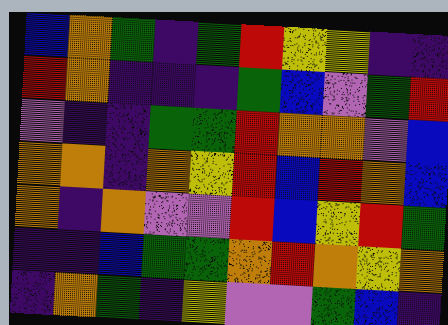[["blue", "orange", "green", "indigo", "green", "red", "yellow", "yellow", "indigo", "indigo"], ["red", "orange", "indigo", "indigo", "indigo", "green", "blue", "violet", "green", "red"], ["violet", "indigo", "indigo", "green", "green", "red", "orange", "orange", "violet", "blue"], ["orange", "orange", "indigo", "orange", "yellow", "red", "blue", "red", "orange", "blue"], ["orange", "indigo", "orange", "violet", "violet", "red", "blue", "yellow", "red", "green"], ["indigo", "indigo", "blue", "green", "green", "orange", "red", "orange", "yellow", "orange"], ["indigo", "orange", "green", "indigo", "yellow", "violet", "violet", "green", "blue", "indigo"]]